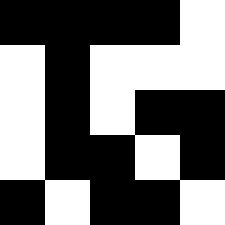[["black", "black", "black", "black", "white"], ["white", "black", "white", "white", "white"], ["white", "black", "white", "black", "black"], ["white", "black", "black", "white", "black"], ["black", "white", "black", "black", "white"]]